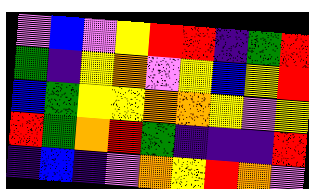[["violet", "blue", "violet", "yellow", "red", "red", "indigo", "green", "red"], ["green", "indigo", "yellow", "orange", "violet", "yellow", "blue", "yellow", "red"], ["blue", "green", "yellow", "yellow", "orange", "orange", "yellow", "violet", "yellow"], ["red", "green", "orange", "red", "green", "indigo", "indigo", "indigo", "red"], ["indigo", "blue", "indigo", "violet", "orange", "yellow", "red", "orange", "violet"]]